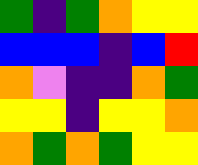[["green", "indigo", "green", "orange", "yellow", "yellow"], ["blue", "blue", "blue", "indigo", "blue", "red"], ["orange", "violet", "indigo", "indigo", "orange", "green"], ["yellow", "yellow", "indigo", "yellow", "yellow", "orange"], ["orange", "green", "orange", "green", "yellow", "yellow"]]